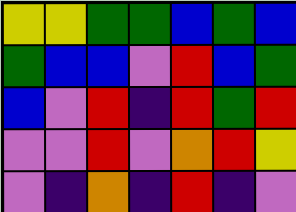[["yellow", "yellow", "green", "green", "blue", "green", "blue"], ["green", "blue", "blue", "violet", "red", "blue", "green"], ["blue", "violet", "red", "indigo", "red", "green", "red"], ["violet", "violet", "red", "violet", "orange", "red", "yellow"], ["violet", "indigo", "orange", "indigo", "red", "indigo", "violet"]]